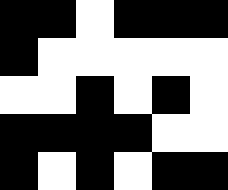[["black", "black", "white", "black", "black", "black"], ["black", "white", "white", "white", "white", "white"], ["white", "white", "black", "white", "black", "white"], ["black", "black", "black", "black", "white", "white"], ["black", "white", "black", "white", "black", "black"]]